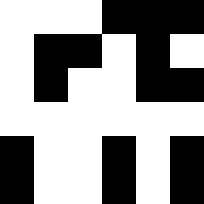[["white", "white", "white", "black", "black", "black"], ["white", "black", "black", "white", "black", "white"], ["white", "black", "white", "white", "black", "black"], ["white", "white", "white", "white", "white", "white"], ["black", "white", "white", "black", "white", "black"], ["black", "white", "white", "black", "white", "black"]]